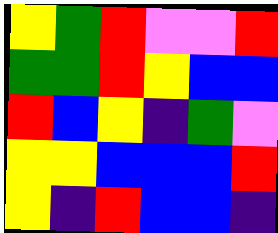[["yellow", "green", "red", "violet", "violet", "red"], ["green", "green", "red", "yellow", "blue", "blue"], ["red", "blue", "yellow", "indigo", "green", "violet"], ["yellow", "yellow", "blue", "blue", "blue", "red"], ["yellow", "indigo", "red", "blue", "blue", "indigo"]]